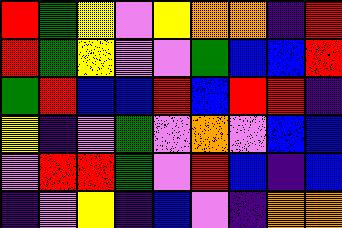[["red", "green", "yellow", "violet", "yellow", "orange", "orange", "indigo", "red"], ["red", "green", "yellow", "violet", "violet", "green", "blue", "blue", "red"], ["green", "red", "blue", "blue", "red", "blue", "red", "red", "indigo"], ["yellow", "indigo", "violet", "green", "violet", "orange", "violet", "blue", "blue"], ["violet", "red", "red", "green", "violet", "red", "blue", "indigo", "blue"], ["indigo", "violet", "yellow", "indigo", "blue", "violet", "indigo", "orange", "orange"]]